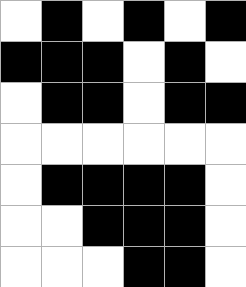[["white", "black", "white", "black", "white", "black"], ["black", "black", "black", "white", "black", "white"], ["white", "black", "black", "white", "black", "black"], ["white", "white", "white", "white", "white", "white"], ["white", "black", "black", "black", "black", "white"], ["white", "white", "black", "black", "black", "white"], ["white", "white", "white", "black", "black", "white"]]